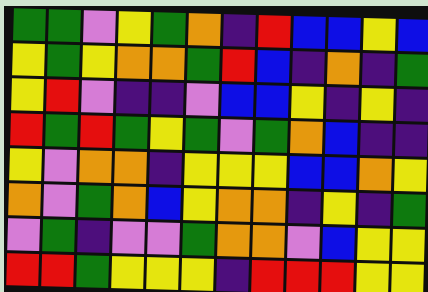[["green", "green", "violet", "yellow", "green", "orange", "indigo", "red", "blue", "blue", "yellow", "blue"], ["yellow", "green", "yellow", "orange", "orange", "green", "red", "blue", "indigo", "orange", "indigo", "green"], ["yellow", "red", "violet", "indigo", "indigo", "violet", "blue", "blue", "yellow", "indigo", "yellow", "indigo"], ["red", "green", "red", "green", "yellow", "green", "violet", "green", "orange", "blue", "indigo", "indigo"], ["yellow", "violet", "orange", "orange", "indigo", "yellow", "yellow", "yellow", "blue", "blue", "orange", "yellow"], ["orange", "violet", "green", "orange", "blue", "yellow", "orange", "orange", "indigo", "yellow", "indigo", "green"], ["violet", "green", "indigo", "violet", "violet", "green", "orange", "orange", "violet", "blue", "yellow", "yellow"], ["red", "red", "green", "yellow", "yellow", "yellow", "indigo", "red", "red", "red", "yellow", "yellow"]]